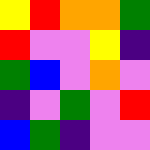[["yellow", "red", "orange", "orange", "green"], ["red", "violet", "violet", "yellow", "indigo"], ["green", "blue", "violet", "orange", "violet"], ["indigo", "violet", "green", "violet", "red"], ["blue", "green", "indigo", "violet", "violet"]]